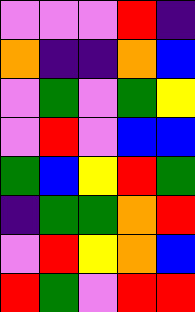[["violet", "violet", "violet", "red", "indigo"], ["orange", "indigo", "indigo", "orange", "blue"], ["violet", "green", "violet", "green", "yellow"], ["violet", "red", "violet", "blue", "blue"], ["green", "blue", "yellow", "red", "green"], ["indigo", "green", "green", "orange", "red"], ["violet", "red", "yellow", "orange", "blue"], ["red", "green", "violet", "red", "red"]]